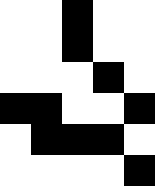[["white", "white", "black", "white", "white"], ["white", "white", "black", "white", "white"], ["white", "white", "white", "black", "white"], ["black", "black", "white", "white", "black"], ["white", "black", "black", "black", "white"], ["white", "white", "white", "white", "black"]]